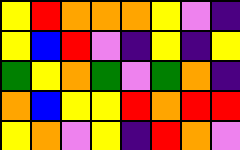[["yellow", "red", "orange", "orange", "orange", "yellow", "violet", "indigo"], ["yellow", "blue", "red", "violet", "indigo", "yellow", "indigo", "yellow"], ["green", "yellow", "orange", "green", "violet", "green", "orange", "indigo"], ["orange", "blue", "yellow", "yellow", "red", "orange", "red", "red"], ["yellow", "orange", "violet", "yellow", "indigo", "red", "orange", "violet"]]